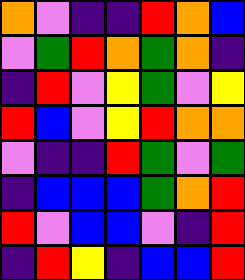[["orange", "violet", "indigo", "indigo", "red", "orange", "blue"], ["violet", "green", "red", "orange", "green", "orange", "indigo"], ["indigo", "red", "violet", "yellow", "green", "violet", "yellow"], ["red", "blue", "violet", "yellow", "red", "orange", "orange"], ["violet", "indigo", "indigo", "red", "green", "violet", "green"], ["indigo", "blue", "blue", "blue", "green", "orange", "red"], ["red", "violet", "blue", "blue", "violet", "indigo", "red"], ["indigo", "red", "yellow", "indigo", "blue", "blue", "red"]]